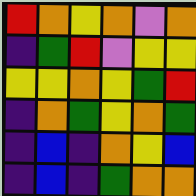[["red", "orange", "yellow", "orange", "violet", "orange"], ["indigo", "green", "red", "violet", "yellow", "yellow"], ["yellow", "yellow", "orange", "yellow", "green", "red"], ["indigo", "orange", "green", "yellow", "orange", "green"], ["indigo", "blue", "indigo", "orange", "yellow", "blue"], ["indigo", "blue", "indigo", "green", "orange", "orange"]]